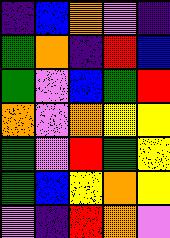[["indigo", "blue", "orange", "violet", "indigo"], ["green", "orange", "indigo", "red", "blue"], ["green", "violet", "blue", "green", "red"], ["orange", "violet", "orange", "yellow", "yellow"], ["green", "violet", "red", "green", "yellow"], ["green", "blue", "yellow", "orange", "yellow"], ["violet", "indigo", "red", "orange", "violet"]]